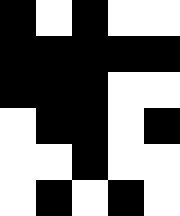[["black", "white", "black", "white", "white"], ["black", "black", "black", "black", "black"], ["black", "black", "black", "white", "white"], ["white", "black", "black", "white", "black"], ["white", "white", "black", "white", "white"], ["white", "black", "white", "black", "white"]]